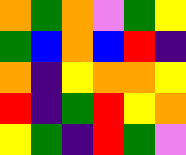[["orange", "green", "orange", "violet", "green", "yellow"], ["green", "blue", "orange", "blue", "red", "indigo"], ["orange", "indigo", "yellow", "orange", "orange", "yellow"], ["red", "indigo", "green", "red", "yellow", "orange"], ["yellow", "green", "indigo", "red", "green", "violet"]]